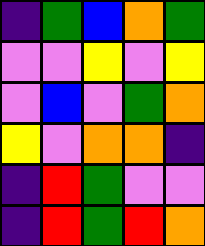[["indigo", "green", "blue", "orange", "green"], ["violet", "violet", "yellow", "violet", "yellow"], ["violet", "blue", "violet", "green", "orange"], ["yellow", "violet", "orange", "orange", "indigo"], ["indigo", "red", "green", "violet", "violet"], ["indigo", "red", "green", "red", "orange"]]